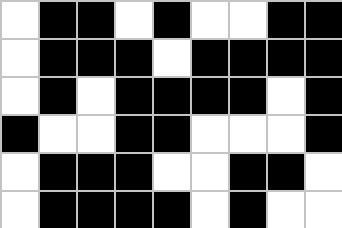[["white", "black", "black", "white", "black", "white", "white", "black", "black"], ["white", "black", "black", "black", "white", "black", "black", "black", "black"], ["white", "black", "white", "black", "black", "black", "black", "white", "black"], ["black", "white", "white", "black", "black", "white", "white", "white", "black"], ["white", "black", "black", "black", "white", "white", "black", "black", "white"], ["white", "black", "black", "black", "black", "white", "black", "white", "white"]]